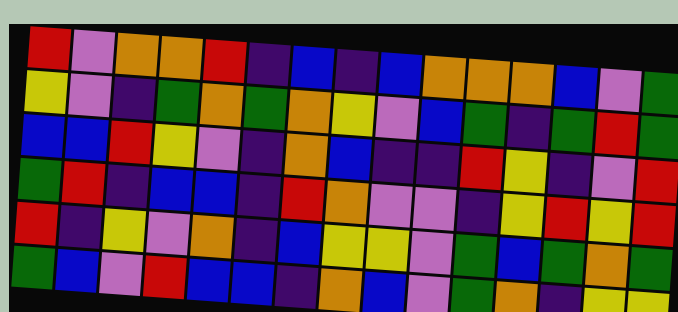[["red", "violet", "orange", "orange", "red", "indigo", "blue", "indigo", "blue", "orange", "orange", "orange", "blue", "violet", "green"], ["yellow", "violet", "indigo", "green", "orange", "green", "orange", "yellow", "violet", "blue", "green", "indigo", "green", "red", "green"], ["blue", "blue", "red", "yellow", "violet", "indigo", "orange", "blue", "indigo", "indigo", "red", "yellow", "indigo", "violet", "red"], ["green", "red", "indigo", "blue", "blue", "indigo", "red", "orange", "violet", "violet", "indigo", "yellow", "red", "yellow", "red"], ["red", "indigo", "yellow", "violet", "orange", "indigo", "blue", "yellow", "yellow", "violet", "green", "blue", "green", "orange", "green"], ["green", "blue", "violet", "red", "blue", "blue", "indigo", "orange", "blue", "violet", "green", "orange", "indigo", "yellow", "yellow"]]